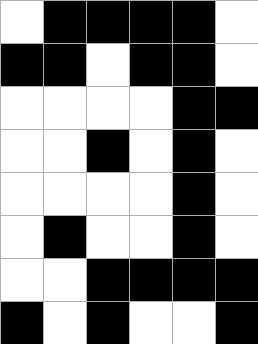[["white", "black", "black", "black", "black", "white"], ["black", "black", "white", "black", "black", "white"], ["white", "white", "white", "white", "black", "black"], ["white", "white", "black", "white", "black", "white"], ["white", "white", "white", "white", "black", "white"], ["white", "black", "white", "white", "black", "white"], ["white", "white", "black", "black", "black", "black"], ["black", "white", "black", "white", "white", "black"]]